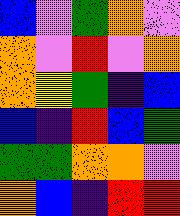[["blue", "violet", "green", "orange", "violet"], ["orange", "violet", "red", "violet", "orange"], ["orange", "yellow", "green", "indigo", "blue"], ["blue", "indigo", "red", "blue", "green"], ["green", "green", "orange", "orange", "violet"], ["orange", "blue", "indigo", "red", "red"]]